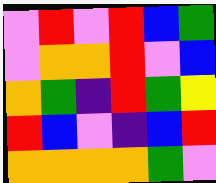[["violet", "red", "violet", "red", "blue", "green"], ["violet", "orange", "orange", "red", "violet", "blue"], ["orange", "green", "indigo", "red", "green", "yellow"], ["red", "blue", "violet", "indigo", "blue", "red"], ["orange", "orange", "orange", "orange", "green", "violet"]]